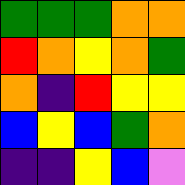[["green", "green", "green", "orange", "orange"], ["red", "orange", "yellow", "orange", "green"], ["orange", "indigo", "red", "yellow", "yellow"], ["blue", "yellow", "blue", "green", "orange"], ["indigo", "indigo", "yellow", "blue", "violet"]]